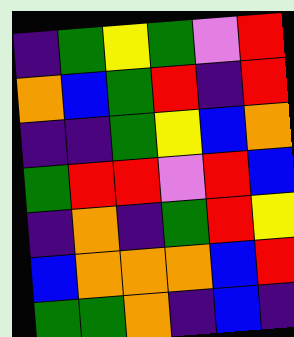[["indigo", "green", "yellow", "green", "violet", "red"], ["orange", "blue", "green", "red", "indigo", "red"], ["indigo", "indigo", "green", "yellow", "blue", "orange"], ["green", "red", "red", "violet", "red", "blue"], ["indigo", "orange", "indigo", "green", "red", "yellow"], ["blue", "orange", "orange", "orange", "blue", "red"], ["green", "green", "orange", "indigo", "blue", "indigo"]]